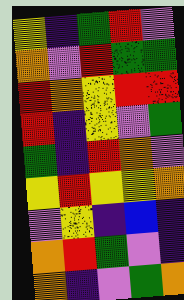[["yellow", "indigo", "green", "red", "violet"], ["orange", "violet", "red", "green", "green"], ["red", "orange", "yellow", "red", "red"], ["red", "indigo", "yellow", "violet", "green"], ["green", "indigo", "red", "orange", "violet"], ["yellow", "red", "yellow", "yellow", "orange"], ["violet", "yellow", "indigo", "blue", "indigo"], ["orange", "red", "green", "violet", "indigo"], ["orange", "indigo", "violet", "green", "orange"]]